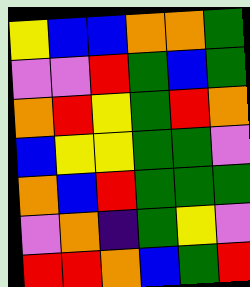[["yellow", "blue", "blue", "orange", "orange", "green"], ["violet", "violet", "red", "green", "blue", "green"], ["orange", "red", "yellow", "green", "red", "orange"], ["blue", "yellow", "yellow", "green", "green", "violet"], ["orange", "blue", "red", "green", "green", "green"], ["violet", "orange", "indigo", "green", "yellow", "violet"], ["red", "red", "orange", "blue", "green", "red"]]